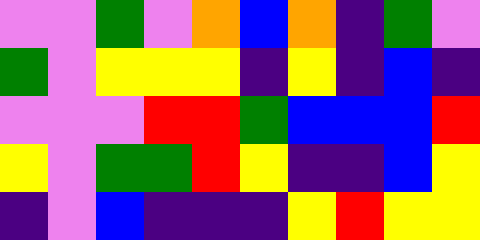[["violet", "violet", "green", "violet", "orange", "blue", "orange", "indigo", "green", "violet"], ["green", "violet", "yellow", "yellow", "yellow", "indigo", "yellow", "indigo", "blue", "indigo"], ["violet", "violet", "violet", "red", "red", "green", "blue", "blue", "blue", "red"], ["yellow", "violet", "green", "green", "red", "yellow", "indigo", "indigo", "blue", "yellow"], ["indigo", "violet", "blue", "indigo", "indigo", "indigo", "yellow", "red", "yellow", "yellow"]]